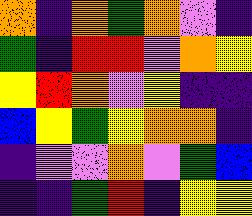[["orange", "indigo", "orange", "green", "orange", "violet", "indigo"], ["green", "indigo", "red", "red", "violet", "orange", "yellow"], ["yellow", "red", "orange", "violet", "yellow", "indigo", "indigo"], ["blue", "yellow", "green", "yellow", "orange", "orange", "indigo"], ["indigo", "violet", "violet", "orange", "violet", "green", "blue"], ["indigo", "indigo", "green", "red", "indigo", "yellow", "yellow"]]